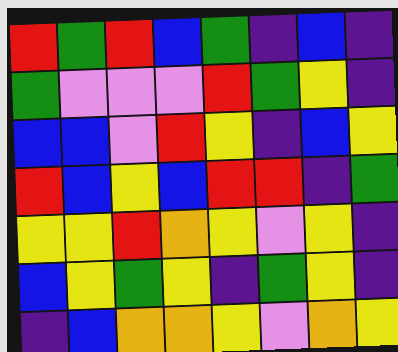[["red", "green", "red", "blue", "green", "indigo", "blue", "indigo"], ["green", "violet", "violet", "violet", "red", "green", "yellow", "indigo"], ["blue", "blue", "violet", "red", "yellow", "indigo", "blue", "yellow"], ["red", "blue", "yellow", "blue", "red", "red", "indigo", "green"], ["yellow", "yellow", "red", "orange", "yellow", "violet", "yellow", "indigo"], ["blue", "yellow", "green", "yellow", "indigo", "green", "yellow", "indigo"], ["indigo", "blue", "orange", "orange", "yellow", "violet", "orange", "yellow"]]